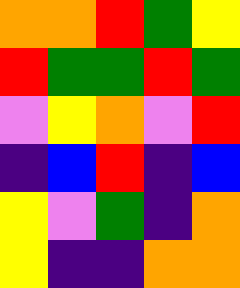[["orange", "orange", "red", "green", "yellow"], ["red", "green", "green", "red", "green"], ["violet", "yellow", "orange", "violet", "red"], ["indigo", "blue", "red", "indigo", "blue"], ["yellow", "violet", "green", "indigo", "orange"], ["yellow", "indigo", "indigo", "orange", "orange"]]